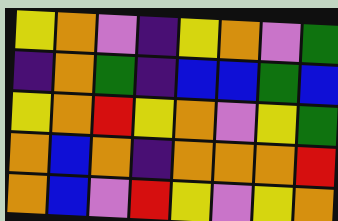[["yellow", "orange", "violet", "indigo", "yellow", "orange", "violet", "green"], ["indigo", "orange", "green", "indigo", "blue", "blue", "green", "blue"], ["yellow", "orange", "red", "yellow", "orange", "violet", "yellow", "green"], ["orange", "blue", "orange", "indigo", "orange", "orange", "orange", "red"], ["orange", "blue", "violet", "red", "yellow", "violet", "yellow", "orange"]]